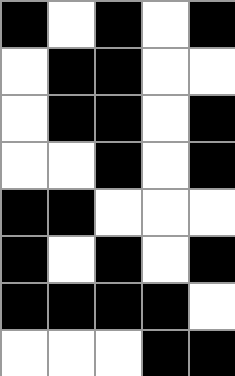[["black", "white", "black", "white", "black"], ["white", "black", "black", "white", "white"], ["white", "black", "black", "white", "black"], ["white", "white", "black", "white", "black"], ["black", "black", "white", "white", "white"], ["black", "white", "black", "white", "black"], ["black", "black", "black", "black", "white"], ["white", "white", "white", "black", "black"]]